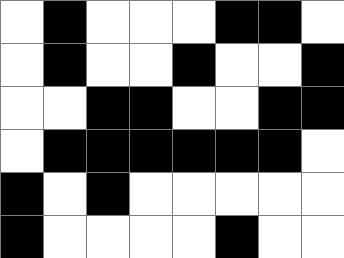[["white", "black", "white", "white", "white", "black", "black", "white"], ["white", "black", "white", "white", "black", "white", "white", "black"], ["white", "white", "black", "black", "white", "white", "black", "black"], ["white", "black", "black", "black", "black", "black", "black", "white"], ["black", "white", "black", "white", "white", "white", "white", "white"], ["black", "white", "white", "white", "white", "black", "white", "white"]]